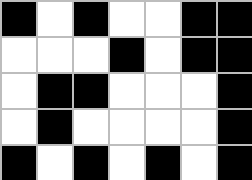[["black", "white", "black", "white", "white", "black", "black"], ["white", "white", "white", "black", "white", "black", "black"], ["white", "black", "black", "white", "white", "white", "black"], ["white", "black", "white", "white", "white", "white", "black"], ["black", "white", "black", "white", "black", "white", "black"]]